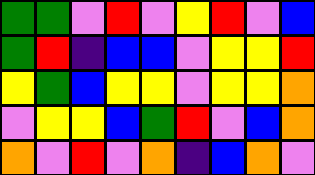[["green", "green", "violet", "red", "violet", "yellow", "red", "violet", "blue"], ["green", "red", "indigo", "blue", "blue", "violet", "yellow", "yellow", "red"], ["yellow", "green", "blue", "yellow", "yellow", "violet", "yellow", "yellow", "orange"], ["violet", "yellow", "yellow", "blue", "green", "red", "violet", "blue", "orange"], ["orange", "violet", "red", "violet", "orange", "indigo", "blue", "orange", "violet"]]